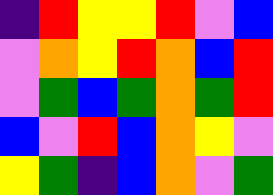[["indigo", "red", "yellow", "yellow", "red", "violet", "blue"], ["violet", "orange", "yellow", "red", "orange", "blue", "red"], ["violet", "green", "blue", "green", "orange", "green", "red"], ["blue", "violet", "red", "blue", "orange", "yellow", "violet"], ["yellow", "green", "indigo", "blue", "orange", "violet", "green"]]